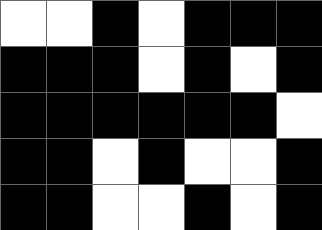[["white", "white", "black", "white", "black", "black", "black"], ["black", "black", "black", "white", "black", "white", "black"], ["black", "black", "black", "black", "black", "black", "white"], ["black", "black", "white", "black", "white", "white", "black"], ["black", "black", "white", "white", "black", "white", "black"]]